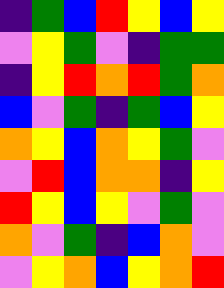[["indigo", "green", "blue", "red", "yellow", "blue", "yellow"], ["violet", "yellow", "green", "violet", "indigo", "green", "green"], ["indigo", "yellow", "red", "orange", "red", "green", "orange"], ["blue", "violet", "green", "indigo", "green", "blue", "yellow"], ["orange", "yellow", "blue", "orange", "yellow", "green", "violet"], ["violet", "red", "blue", "orange", "orange", "indigo", "yellow"], ["red", "yellow", "blue", "yellow", "violet", "green", "violet"], ["orange", "violet", "green", "indigo", "blue", "orange", "violet"], ["violet", "yellow", "orange", "blue", "yellow", "orange", "red"]]